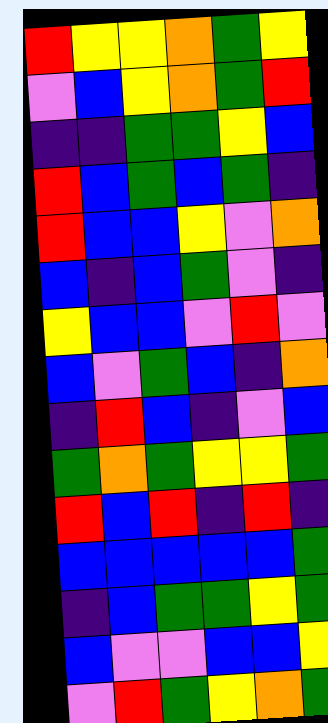[["red", "yellow", "yellow", "orange", "green", "yellow"], ["violet", "blue", "yellow", "orange", "green", "red"], ["indigo", "indigo", "green", "green", "yellow", "blue"], ["red", "blue", "green", "blue", "green", "indigo"], ["red", "blue", "blue", "yellow", "violet", "orange"], ["blue", "indigo", "blue", "green", "violet", "indigo"], ["yellow", "blue", "blue", "violet", "red", "violet"], ["blue", "violet", "green", "blue", "indigo", "orange"], ["indigo", "red", "blue", "indigo", "violet", "blue"], ["green", "orange", "green", "yellow", "yellow", "green"], ["red", "blue", "red", "indigo", "red", "indigo"], ["blue", "blue", "blue", "blue", "blue", "green"], ["indigo", "blue", "green", "green", "yellow", "green"], ["blue", "violet", "violet", "blue", "blue", "yellow"], ["violet", "red", "green", "yellow", "orange", "green"]]